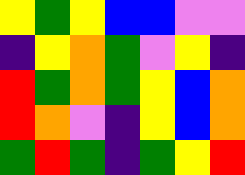[["yellow", "green", "yellow", "blue", "blue", "violet", "violet"], ["indigo", "yellow", "orange", "green", "violet", "yellow", "indigo"], ["red", "green", "orange", "green", "yellow", "blue", "orange"], ["red", "orange", "violet", "indigo", "yellow", "blue", "orange"], ["green", "red", "green", "indigo", "green", "yellow", "red"]]